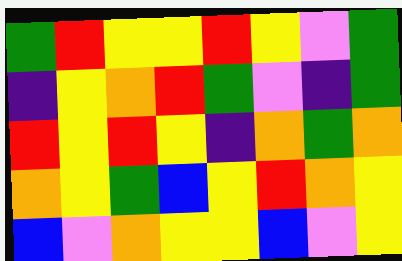[["green", "red", "yellow", "yellow", "red", "yellow", "violet", "green"], ["indigo", "yellow", "orange", "red", "green", "violet", "indigo", "green"], ["red", "yellow", "red", "yellow", "indigo", "orange", "green", "orange"], ["orange", "yellow", "green", "blue", "yellow", "red", "orange", "yellow"], ["blue", "violet", "orange", "yellow", "yellow", "blue", "violet", "yellow"]]